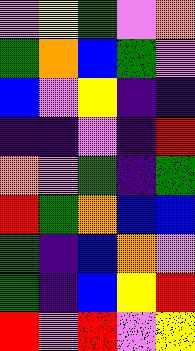[["violet", "yellow", "green", "violet", "orange"], ["green", "orange", "blue", "green", "violet"], ["blue", "violet", "yellow", "indigo", "indigo"], ["indigo", "indigo", "violet", "indigo", "red"], ["orange", "violet", "green", "indigo", "green"], ["red", "green", "orange", "blue", "blue"], ["green", "indigo", "blue", "orange", "violet"], ["green", "indigo", "blue", "yellow", "red"], ["red", "violet", "red", "violet", "yellow"]]